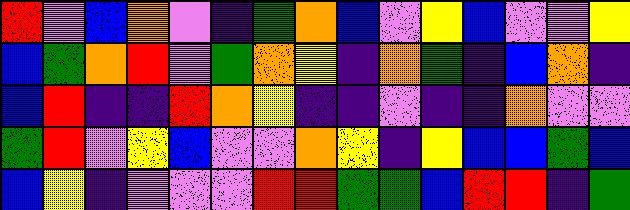[["red", "violet", "blue", "orange", "violet", "indigo", "green", "orange", "blue", "violet", "yellow", "blue", "violet", "violet", "yellow"], ["blue", "green", "orange", "red", "violet", "green", "orange", "yellow", "indigo", "orange", "green", "indigo", "blue", "orange", "indigo"], ["blue", "red", "indigo", "indigo", "red", "orange", "yellow", "indigo", "indigo", "violet", "indigo", "indigo", "orange", "violet", "violet"], ["green", "red", "violet", "yellow", "blue", "violet", "violet", "orange", "yellow", "indigo", "yellow", "blue", "blue", "green", "blue"], ["blue", "yellow", "indigo", "violet", "violet", "violet", "red", "red", "green", "green", "blue", "red", "red", "indigo", "green"]]